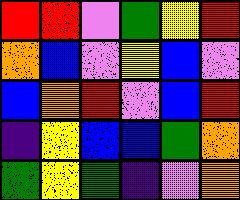[["red", "red", "violet", "green", "yellow", "red"], ["orange", "blue", "violet", "yellow", "blue", "violet"], ["blue", "orange", "red", "violet", "blue", "red"], ["indigo", "yellow", "blue", "blue", "green", "orange"], ["green", "yellow", "green", "indigo", "violet", "orange"]]